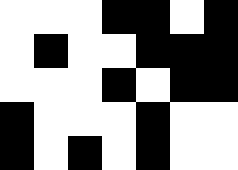[["white", "white", "white", "black", "black", "white", "black"], ["white", "black", "white", "white", "black", "black", "black"], ["white", "white", "white", "black", "white", "black", "black"], ["black", "white", "white", "white", "black", "white", "white"], ["black", "white", "black", "white", "black", "white", "white"]]